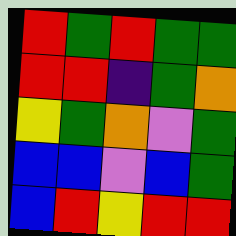[["red", "green", "red", "green", "green"], ["red", "red", "indigo", "green", "orange"], ["yellow", "green", "orange", "violet", "green"], ["blue", "blue", "violet", "blue", "green"], ["blue", "red", "yellow", "red", "red"]]